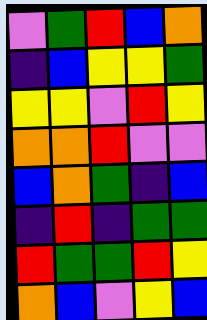[["violet", "green", "red", "blue", "orange"], ["indigo", "blue", "yellow", "yellow", "green"], ["yellow", "yellow", "violet", "red", "yellow"], ["orange", "orange", "red", "violet", "violet"], ["blue", "orange", "green", "indigo", "blue"], ["indigo", "red", "indigo", "green", "green"], ["red", "green", "green", "red", "yellow"], ["orange", "blue", "violet", "yellow", "blue"]]